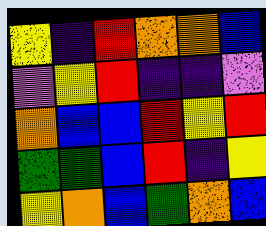[["yellow", "indigo", "red", "orange", "orange", "blue"], ["violet", "yellow", "red", "indigo", "indigo", "violet"], ["orange", "blue", "blue", "red", "yellow", "red"], ["green", "green", "blue", "red", "indigo", "yellow"], ["yellow", "orange", "blue", "green", "orange", "blue"]]